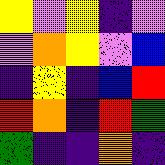[["yellow", "violet", "yellow", "indigo", "violet"], ["violet", "orange", "yellow", "violet", "blue"], ["indigo", "yellow", "indigo", "blue", "red"], ["red", "orange", "indigo", "red", "green"], ["green", "indigo", "indigo", "orange", "indigo"]]